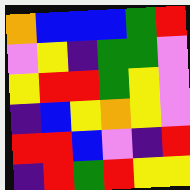[["orange", "blue", "blue", "blue", "green", "red"], ["violet", "yellow", "indigo", "green", "green", "violet"], ["yellow", "red", "red", "green", "yellow", "violet"], ["indigo", "blue", "yellow", "orange", "yellow", "violet"], ["red", "red", "blue", "violet", "indigo", "red"], ["indigo", "red", "green", "red", "yellow", "yellow"]]